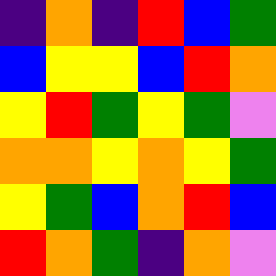[["indigo", "orange", "indigo", "red", "blue", "green"], ["blue", "yellow", "yellow", "blue", "red", "orange"], ["yellow", "red", "green", "yellow", "green", "violet"], ["orange", "orange", "yellow", "orange", "yellow", "green"], ["yellow", "green", "blue", "orange", "red", "blue"], ["red", "orange", "green", "indigo", "orange", "violet"]]